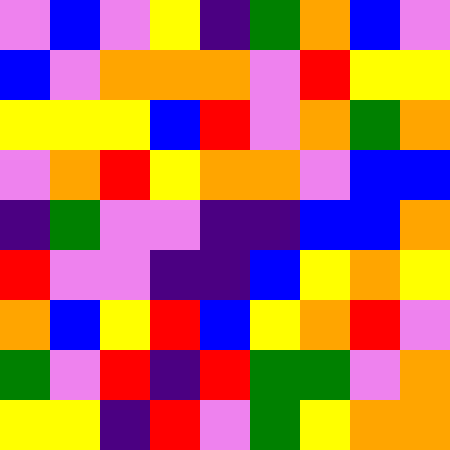[["violet", "blue", "violet", "yellow", "indigo", "green", "orange", "blue", "violet"], ["blue", "violet", "orange", "orange", "orange", "violet", "red", "yellow", "yellow"], ["yellow", "yellow", "yellow", "blue", "red", "violet", "orange", "green", "orange"], ["violet", "orange", "red", "yellow", "orange", "orange", "violet", "blue", "blue"], ["indigo", "green", "violet", "violet", "indigo", "indigo", "blue", "blue", "orange"], ["red", "violet", "violet", "indigo", "indigo", "blue", "yellow", "orange", "yellow"], ["orange", "blue", "yellow", "red", "blue", "yellow", "orange", "red", "violet"], ["green", "violet", "red", "indigo", "red", "green", "green", "violet", "orange"], ["yellow", "yellow", "indigo", "red", "violet", "green", "yellow", "orange", "orange"]]